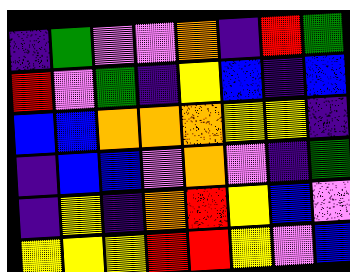[["indigo", "green", "violet", "violet", "orange", "indigo", "red", "green"], ["red", "violet", "green", "indigo", "yellow", "blue", "indigo", "blue"], ["blue", "blue", "orange", "orange", "orange", "yellow", "yellow", "indigo"], ["indigo", "blue", "blue", "violet", "orange", "violet", "indigo", "green"], ["indigo", "yellow", "indigo", "orange", "red", "yellow", "blue", "violet"], ["yellow", "yellow", "yellow", "red", "red", "yellow", "violet", "blue"]]